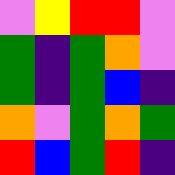[["violet", "yellow", "red", "red", "violet"], ["green", "indigo", "green", "orange", "violet"], ["green", "indigo", "green", "blue", "indigo"], ["orange", "violet", "green", "orange", "green"], ["red", "blue", "green", "red", "indigo"]]